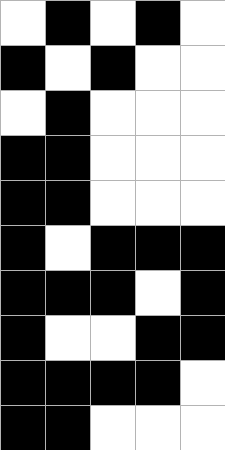[["white", "black", "white", "black", "white"], ["black", "white", "black", "white", "white"], ["white", "black", "white", "white", "white"], ["black", "black", "white", "white", "white"], ["black", "black", "white", "white", "white"], ["black", "white", "black", "black", "black"], ["black", "black", "black", "white", "black"], ["black", "white", "white", "black", "black"], ["black", "black", "black", "black", "white"], ["black", "black", "white", "white", "white"]]